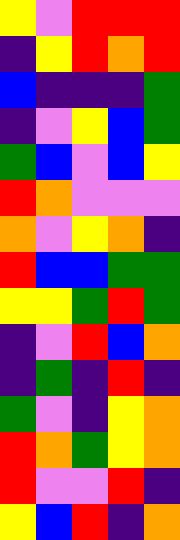[["yellow", "violet", "red", "red", "red"], ["indigo", "yellow", "red", "orange", "red"], ["blue", "indigo", "indigo", "indigo", "green"], ["indigo", "violet", "yellow", "blue", "green"], ["green", "blue", "violet", "blue", "yellow"], ["red", "orange", "violet", "violet", "violet"], ["orange", "violet", "yellow", "orange", "indigo"], ["red", "blue", "blue", "green", "green"], ["yellow", "yellow", "green", "red", "green"], ["indigo", "violet", "red", "blue", "orange"], ["indigo", "green", "indigo", "red", "indigo"], ["green", "violet", "indigo", "yellow", "orange"], ["red", "orange", "green", "yellow", "orange"], ["red", "violet", "violet", "red", "indigo"], ["yellow", "blue", "red", "indigo", "orange"]]